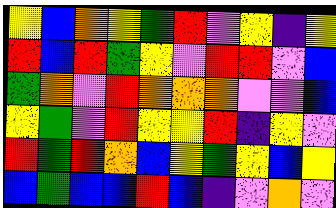[["yellow", "blue", "orange", "yellow", "green", "red", "violet", "yellow", "indigo", "yellow"], ["red", "blue", "red", "green", "yellow", "violet", "red", "red", "violet", "blue"], ["green", "orange", "violet", "red", "orange", "orange", "orange", "violet", "violet", "blue"], ["yellow", "green", "violet", "red", "yellow", "yellow", "red", "indigo", "yellow", "violet"], ["red", "green", "red", "orange", "blue", "yellow", "green", "yellow", "blue", "yellow"], ["blue", "green", "blue", "blue", "red", "blue", "indigo", "violet", "orange", "violet"]]